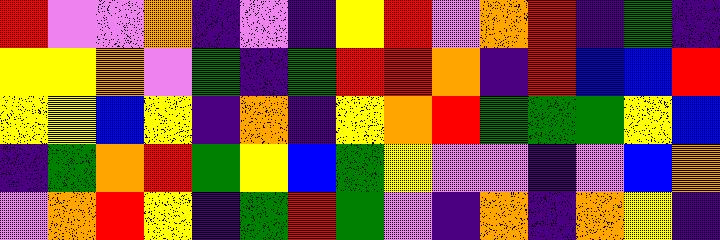[["red", "violet", "violet", "orange", "indigo", "violet", "indigo", "yellow", "red", "violet", "orange", "red", "indigo", "green", "indigo"], ["yellow", "yellow", "orange", "violet", "green", "indigo", "green", "red", "red", "orange", "indigo", "red", "blue", "blue", "red"], ["yellow", "yellow", "blue", "yellow", "indigo", "orange", "indigo", "yellow", "orange", "red", "green", "green", "green", "yellow", "blue"], ["indigo", "green", "orange", "red", "green", "yellow", "blue", "green", "yellow", "violet", "violet", "indigo", "violet", "blue", "orange"], ["violet", "orange", "red", "yellow", "indigo", "green", "red", "green", "violet", "indigo", "orange", "indigo", "orange", "yellow", "indigo"]]